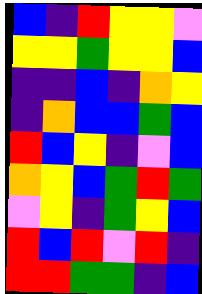[["blue", "indigo", "red", "yellow", "yellow", "violet"], ["yellow", "yellow", "green", "yellow", "yellow", "blue"], ["indigo", "indigo", "blue", "indigo", "orange", "yellow"], ["indigo", "orange", "blue", "blue", "green", "blue"], ["red", "blue", "yellow", "indigo", "violet", "blue"], ["orange", "yellow", "blue", "green", "red", "green"], ["violet", "yellow", "indigo", "green", "yellow", "blue"], ["red", "blue", "red", "violet", "red", "indigo"], ["red", "red", "green", "green", "indigo", "blue"]]